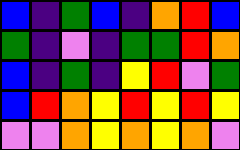[["blue", "indigo", "green", "blue", "indigo", "orange", "red", "blue"], ["green", "indigo", "violet", "indigo", "green", "green", "red", "orange"], ["blue", "indigo", "green", "indigo", "yellow", "red", "violet", "green"], ["blue", "red", "orange", "yellow", "red", "yellow", "red", "yellow"], ["violet", "violet", "orange", "yellow", "orange", "yellow", "orange", "violet"]]